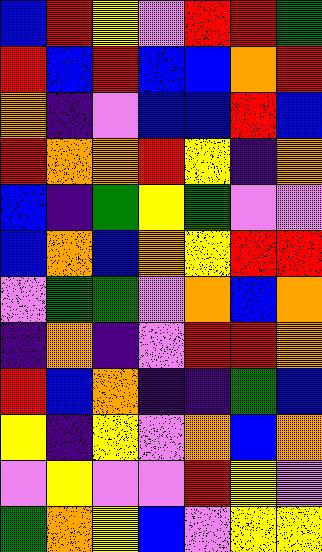[["blue", "red", "yellow", "violet", "red", "red", "green"], ["red", "blue", "red", "blue", "blue", "orange", "red"], ["orange", "indigo", "violet", "blue", "blue", "red", "blue"], ["red", "orange", "orange", "red", "yellow", "indigo", "orange"], ["blue", "indigo", "green", "yellow", "green", "violet", "violet"], ["blue", "orange", "blue", "orange", "yellow", "red", "red"], ["violet", "green", "green", "violet", "orange", "blue", "orange"], ["indigo", "orange", "indigo", "violet", "red", "red", "orange"], ["red", "blue", "orange", "indigo", "indigo", "green", "blue"], ["yellow", "indigo", "yellow", "violet", "orange", "blue", "orange"], ["violet", "yellow", "violet", "violet", "red", "yellow", "violet"], ["green", "orange", "yellow", "blue", "violet", "yellow", "yellow"]]